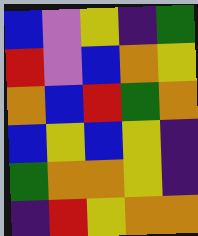[["blue", "violet", "yellow", "indigo", "green"], ["red", "violet", "blue", "orange", "yellow"], ["orange", "blue", "red", "green", "orange"], ["blue", "yellow", "blue", "yellow", "indigo"], ["green", "orange", "orange", "yellow", "indigo"], ["indigo", "red", "yellow", "orange", "orange"]]